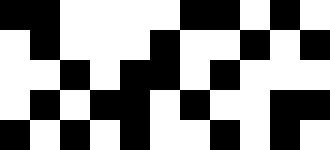[["black", "black", "white", "white", "white", "white", "black", "black", "white", "black", "white"], ["white", "black", "white", "white", "white", "black", "white", "white", "black", "white", "black"], ["white", "white", "black", "white", "black", "black", "white", "black", "white", "white", "white"], ["white", "black", "white", "black", "black", "white", "black", "white", "white", "black", "black"], ["black", "white", "black", "white", "black", "white", "white", "black", "white", "black", "white"]]